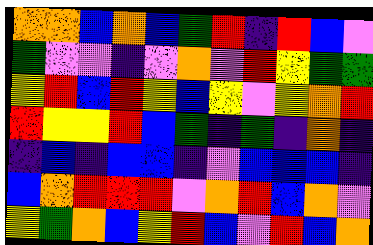[["orange", "orange", "blue", "orange", "blue", "green", "red", "indigo", "red", "blue", "violet"], ["green", "violet", "violet", "indigo", "violet", "orange", "violet", "red", "yellow", "green", "green"], ["yellow", "red", "blue", "red", "yellow", "blue", "yellow", "violet", "yellow", "orange", "red"], ["red", "yellow", "yellow", "red", "blue", "green", "indigo", "green", "indigo", "orange", "indigo"], ["indigo", "blue", "indigo", "blue", "blue", "indigo", "violet", "blue", "blue", "blue", "indigo"], ["blue", "orange", "red", "red", "red", "violet", "orange", "red", "blue", "orange", "violet"], ["yellow", "green", "orange", "blue", "yellow", "red", "blue", "violet", "red", "blue", "orange"]]